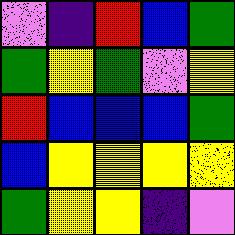[["violet", "indigo", "red", "blue", "green"], ["green", "yellow", "green", "violet", "yellow"], ["red", "blue", "blue", "blue", "green"], ["blue", "yellow", "yellow", "yellow", "yellow"], ["green", "yellow", "yellow", "indigo", "violet"]]